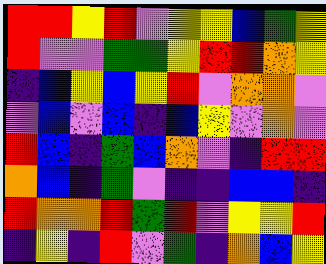[["red", "red", "yellow", "red", "violet", "yellow", "yellow", "blue", "green", "yellow"], ["red", "violet", "violet", "green", "green", "yellow", "red", "red", "orange", "yellow"], ["indigo", "blue", "yellow", "blue", "yellow", "red", "violet", "orange", "orange", "violet"], ["violet", "blue", "violet", "blue", "indigo", "blue", "yellow", "violet", "orange", "violet"], ["red", "blue", "indigo", "green", "blue", "orange", "violet", "indigo", "red", "red"], ["orange", "blue", "indigo", "green", "violet", "indigo", "indigo", "blue", "blue", "indigo"], ["red", "orange", "orange", "red", "green", "red", "violet", "yellow", "yellow", "red"], ["indigo", "yellow", "indigo", "red", "violet", "green", "indigo", "orange", "blue", "yellow"]]